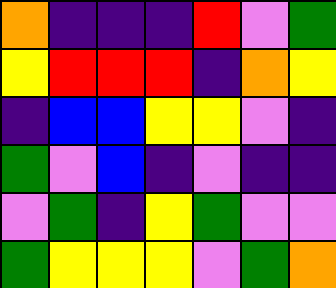[["orange", "indigo", "indigo", "indigo", "red", "violet", "green"], ["yellow", "red", "red", "red", "indigo", "orange", "yellow"], ["indigo", "blue", "blue", "yellow", "yellow", "violet", "indigo"], ["green", "violet", "blue", "indigo", "violet", "indigo", "indigo"], ["violet", "green", "indigo", "yellow", "green", "violet", "violet"], ["green", "yellow", "yellow", "yellow", "violet", "green", "orange"]]